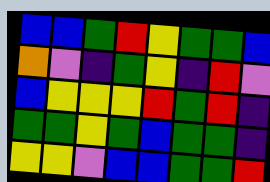[["blue", "blue", "green", "red", "yellow", "green", "green", "blue"], ["orange", "violet", "indigo", "green", "yellow", "indigo", "red", "violet"], ["blue", "yellow", "yellow", "yellow", "red", "green", "red", "indigo"], ["green", "green", "yellow", "green", "blue", "green", "green", "indigo"], ["yellow", "yellow", "violet", "blue", "blue", "green", "green", "red"]]